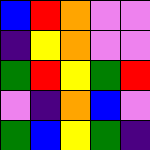[["blue", "red", "orange", "violet", "violet"], ["indigo", "yellow", "orange", "violet", "violet"], ["green", "red", "yellow", "green", "red"], ["violet", "indigo", "orange", "blue", "violet"], ["green", "blue", "yellow", "green", "indigo"]]